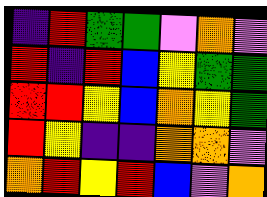[["indigo", "red", "green", "green", "violet", "orange", "violet"], ["red", "indigo", "red", "blue", "yellow", "green", "green"], ["red", "red", "yellow", "blue", "orange", "yellow", "green"], ["red", "yellow", "indigo", "indigo", "orange", "orange", "violet"], ["orange", "red", "yellow", "red", "blue", "violet", "orange"]]